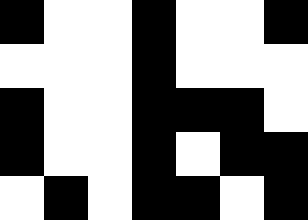[["black", "white", "white", "black", "white", "white", "black"], ["white", "white", "white", "black", "white", "white", "white"], ["black", "white", "white", "black", "black", "black", "white"], ["black", "white", "white", "black", "white", "black", "black"], ["white", "black", "white", "black", "black", "white", "black"]]